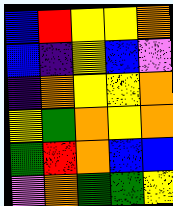[["blue", "red", "yellow", "yellow", "orange"], ["blue", "indigo", "yellow", "blue", "violet"], ["indigo", "orange", "yellow", "yellow", "orange"], ["yellow", "green", "orange", "yellow", "orange"], ["green", "red", "orange", "blue", "blue"], ["violet", "orange", "green", "green", "yellow"]]